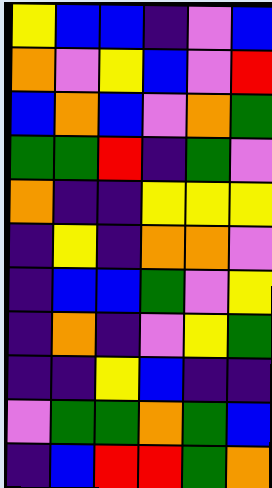[["yellow", "blue", "blue", "indigo", "violet", "blue"], ["orange", "violet", "yellow", "blue", "violet", "red"], ["blue", "orange", "blue", "violet", "orange", "green"], ["green", "green", "red", "indigo", "green", "violet"], ["orange", "indigo", "indigo", "yellow", "yellow", "yellow"], ["indigo", "yellow", "indigo", "orange", "orange", "violet"], ["indigo", "blue", "blue", "green", "violet", "yellow"], ["indigo", "orange", "indigo", "violet", "yellow", "green"], ["indigo", "indigo", "yellow", "blue", "indigo", "indigo"], ["violet", "green", "green", "orange", "green", "blue"], ["indigo", "blue", "red", "red", "green", "orange"]]